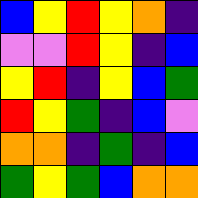[["blue", "yellow", "red", "yellow", "orange", "indigo"], ["violet", "violet", "red", "yellow", "indigo", "blue"], ["yellow", "red", "indigo", "yellow", "blue", "green"], ["red", "yellow", "green", "indigo", "blue", "violet"], ["orange", "orange", "indigo", "green", "indigo", "blue"], ["green", "yellow", "green", "blue", "orange", "orange"]]